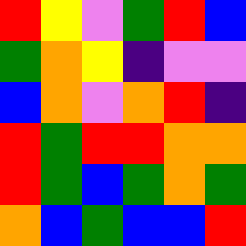[["red", "yellow", "violet", "green", "red", "blue"], ["green", "orange", "yellow", "indigo", "violet", "violet"], ["blue", "orange", "violet", "orange", "red", "indigo"], ["red", "green", "red", "red", "orange", "orange"], ["red", "green", "blue", "green", "orange", "green"], ["orange", "blue", "green", "blue", "blue", "red"]]